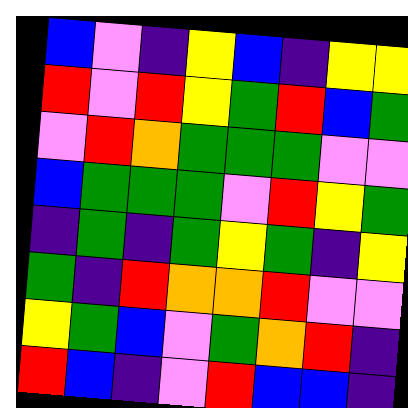[["blue", "violet", "indigo", "yellow", "blue", "indigo", "yellow", "yellow"], ["red", "violet", "red", "yellow", "green", "red", "blue", "green"], ["violet", "red", "orange", "green", "green", "green", "violet", "violet"], ["blue", "green", "green", "green", "violet", "red", "yellow", "green"], ["indigo", "green", "indigo", "green", "yellow", "green", "indigo", "yellow"], ["green", "indigo", "red", "orange", "orange", "red", "violet", "violet"], ["yellow", "green", "blue", "violet", "green", "orange", "red", "indigo"], ["red", "blue", "indigo", "violet", "red", "blue", "blue", "indigo"]]